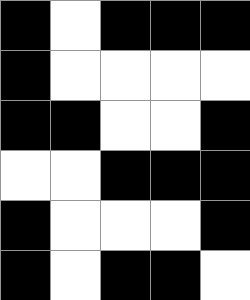[["black", "white", "black", "black", "black"], ["black", "white", "white", "white", "white"], ["black", "black", "white", "white", "black"], ["white", "white", "black", "black", "black"], ["black", "white", "white", "white", "black"], ["black", "white", "black", "black", "white"]]